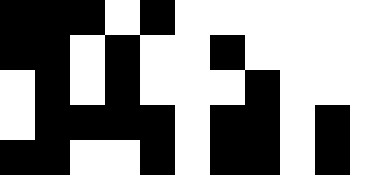[["black", "black", "black", "white", "black", "white", "white", "white", "white", "white", "white"], ["black", "black", "white", "black", "white", "white", "black", "white", "white", "white", "white"], ["white", "black", "white", "black", "white", "white", "white", "black", "white", "white", "white"], ["white", "black", "black", "black", "black", "white", "black", "black", "white", "black", "white"], ["black", "black", "white", "white", "black", "white", "black", "black", "white", "black", "white"]]